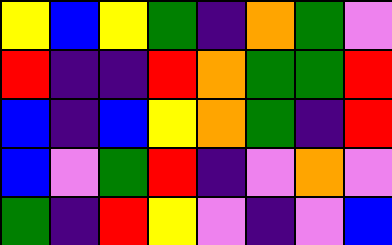[["yellow", "blue", "yellow", "green", "indigo", "orange", "green", "violet"], ["red", "indigo", "indigo", "red", "orange", "green", "green", "red"], ["blue", "indigo", "blue", "yellow", "orange", "green", "indigo", "red"], ["blue", "violet", "green", "red", "indigo", "violet", "orange", "violet"], ["green", "indigo", "red", "yellow", "violet", "indigo", "violet", "blue"]]